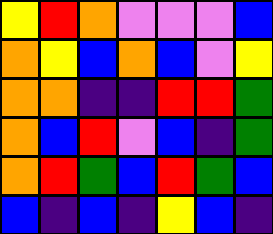[["yellow", "red", "orange", "violet", "violet", "violet", "blue"], ["orange", "yellow", "blue", "orange", "blue", "violet", "yellow"], ["orange", "orange", "indigo", "indigo", "red", "red", "green"], ["orange", "blue", "red", "violet", "blue", "indigo", "green"], ["orange", "red", "green", "blue", "red", "green", "blue"], ["blue", "indigo", "blue", "indigo", "yellow", "blue", "indigo"]]